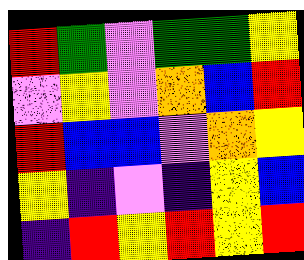[["red", "green", "violet", "green", "green", "yellow"], ["violet", "yellow", "violet", "orange", "blue", "red"], ["red", "blue", "blue", "violet", "orange", "yellow"], ["yellow", "indigo", "violet", "indigo", "yellow", "blue"], ["indigo", "red", "yellow", "red", "yellow", "red"]]